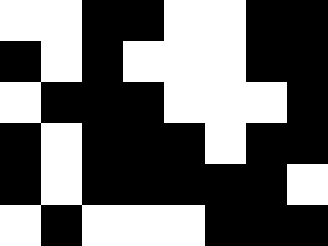[["white", "white", "black", "black", "white", "white", "black", "black"], ["black", "white", "black", "white", "white", "white", "black", "black"], ["white", "black", "black", "black", "white", "white", "white", "black"], ["black", "white", "black", "black", "black", "white", "black", "black"], ["black", "white", "black", "black", "black", "black", "black", "white"], ["white", "black", "white", "white", "white", "black", "black", "black"]]